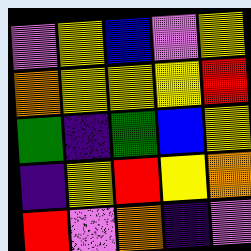[["violet", "yellow", "blue", "violet", "yellow"], ["orange", "yellow", "yellow", "yellow", "red"], ["green", "indigo", "green", "blue", "yellow"], ["indigo", "yellow", "red", "yellow", "orange"], ["red", "violet", "orange", "indigo", "violet"]]